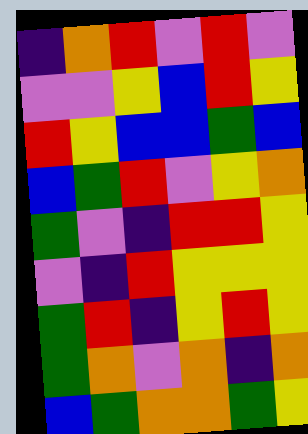[["indigo", "orange", "red", "violet", "red", "violet"], ["violet", "violet", "yellow", "blue", "red", "yellow"], ["red", "yellow", "blue", "blue", "green", "blue"], ["blue", "green", "red", "violet", "yellow", "orange"], ["green", "violet", "indigo", "red", "red", "yellow"], ["violet", "indigo", "red", "yellow", "yellow", "yellow"], ["green", "red", "indigo", "yellow", "red", "yellow"], ["green", "orange", "violet", "orange", "indigo", "orange"], ["blue", "green", "orange", "orange", "green", "yellow"]]